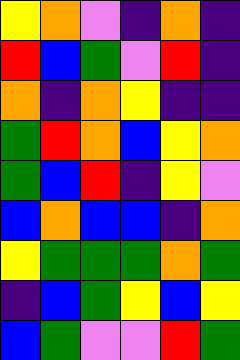[["yellow", "orange", "violet", "indigo", "orange", "indigo"], ["red", "blue", "green", "violet", "red", "indigo"], ["orange", "indigo", "orange", "yellow", "indigo", "indigo"], ["green", "red", "orange", "blue", "yellow", "orange"], ["green", "blue", "red", "indigo", "yellow", "violet"], ["blue", "orange", "blue", "blue", "indigo", "orange"], ["yellow", "green", "green", "green", "orange", "green"], ["indigo", "blue", "green", "yellow", "blue", "yellow"], ["blue", "green", "violet", "violet", "red", "green"]]